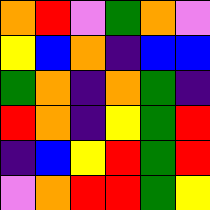[["orange", "red", "violet", "green", "orange", "violet"], ["yellow", "blue", "orange", "indigo", "blue", "blue"], ["green", "orange", "indigo", "orange", "green", "indigo"], ["red", "orange", "indigo", "yellow", "green", "red"], ["indigo", "blue", "yellow", "red", "green", "red"], ["violet", "orange", "red", "red", "green", "yellow"]]